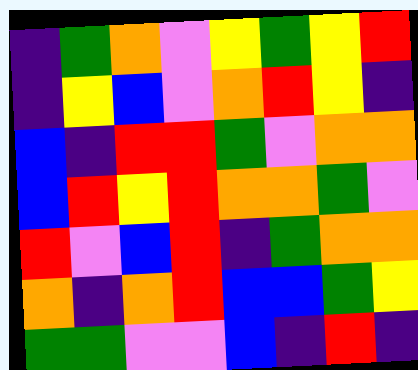[["indigo", "green", "orange", "violet", "yellow", "green", "yellow", "red"], ["indigo", "yellow", "blue", "violet", "orange", "red", "yellow", "indigo"], ["blue", "indigo", "red", "red", "green", "violet", "orange", "orange"], ["blue", "red", "yellow", "red", "orange", "orange", "green", "violet"], ["red", "violet", "blue", "red", "indigo", "green", "orange", "orange"], ["orange", "indigo", "orange", "red", "blue", "blue", "green", "yellow"], ["green", "green", "violet", "violet", "blue", "indigo", "red", "indigo"]]